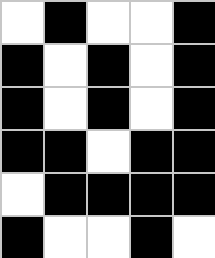[["white", "black", "white", "white", "black"], ["black", "white", "black", "white", "black"], ["black", "white", "black", "white", "black"], ["black", "black", "white", "black", "black"], ["white", "black", "black", "black", "black"], ["black", "white", "white", "black", "white"]]